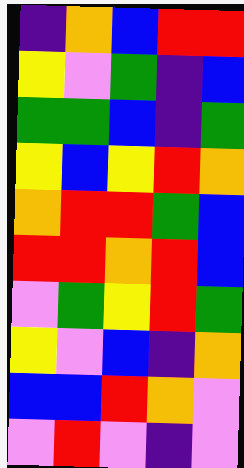[["indigo", "orange", "blue", "red", "red"], ["yellow", "violet", "green", "indigo", "blue"], ["green", "green", "blue", "indigo", "green"], ["yellow", "blue", "yellow", "red", "orange"], ["orange", "red", "red", "green", "blue"], ["red", "red", "orange", "red", "blue"], ["violet", "green", "yellow", "red", "green"], ["yellow", "violet", "blue", "indigo", "orange"], ["blue", "blue", "red", "orange", "violet"], ["violet", "red", "violet", "indigo", "violet"]]